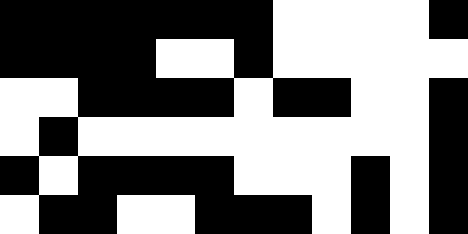[["black", "black", "black", "black", "black", "black", "black", "white", "white", "white", "white", "black"], ["black", "black", "black", "black", "white", "white", "black", "white", "white", "white", "white", "white"], ["white", "white", "black", "black", "black", "black", "white", "black", "black", "white", "white", "black"], ["white", "black", "white", "white", "white", "white", "white", "white", "white", "white", "white", "black"], ["black", "white", "black", "black", "black", "black", "white", "white", "white", "black", "white", "black"], ["white", "black", "black", "white", "white", "black", "black", "black", "white", "black", "white", "black"]]